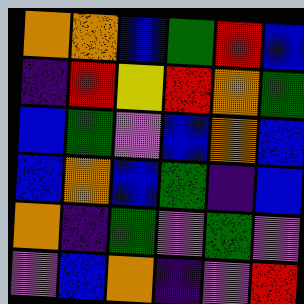[["orange", "orange", "blue", "green", "red", "blue"], ["indigo", "red", "yellow", "red", "orange", "green"], ["blue", "green", "violet", "blue", "orange", "blue"], ["blue", "orange", "blue", "green", "indigo", "blue"], ["orange", "indigo", "green", "violet", "green", "violet"], ["violet", "blue", "orange", "indigo", "violet", "red"]]